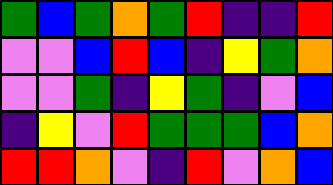[["green", "blue", "green", "orange", "green", "red", "indigo", "indigo", "red"], ["violet", "violet", "blue", "red", "blue", "indigo", "yellow", "green", "orange"], ["violet", "violet", "green", "indigo", "yellow", "green", "indigo", "violet", "blue"], ["indigo", "yellow", "violet", "red", "green", "green", "green", "blue", "orange"], ["red", "red", "orange", "violet", "indigo", "red", "violet", "orange", "blue"]]